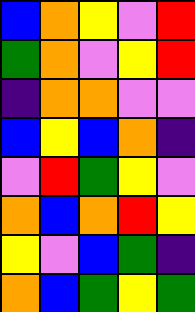[["blue", "orange", "yellow", "violet", "red"], ["green", "orange", "violet", "yellow", "red"], ["indigo", "orange", "orange", "violet", "violet"], ["blue", "yellow", "blue", "orange", "indigo"], ["violet", "red", "green", "yellow", "violet"], ["orange", "blue", "orange", "red", "yellow"], ["yellow", "violet", "blue", "green", "indigo"], ["orange", "blue", "green", "yellow", "green"]]